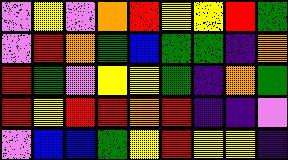[["violet", "yellow", "violet", "orange", "red", "yellow", "yellow", "red", "green"], ["violet", "red", "orange", "green", "blue", "green", "green", "indigo", "orange"], ["red", "green", "violet", "yellow", "yellow", "green", "indigo", "orange", "green"], ["red", "yellow", "red", "red", "orange", "red", "indigo", "indigo", "violet"], ["violet", "blue", "blue", "green", "yellow", "red", "yellow", "yellow", "indigo"]]